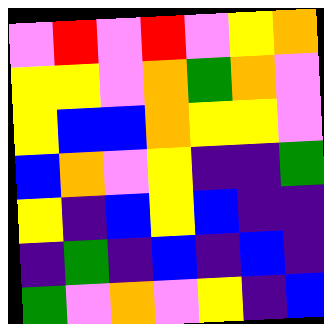[["violet", "red", "violet", "red", "violet", "yellow", "orange"], ["yellow", "yellow", "violet", "orange", "green", "orange", "violet"], ["yellow", "blue", "blue", "orange", "yellow", "yellow", "violet"], ["blue", "orange", "violet", "yellow", "indigo", "indigo", "green"], ["yellow", "indigo", "blue", "yellow", "blue", "indigo", "indigo"], ["indigo", "green", "indigo", "blue", "indigo", "blue", "indigo"], ["green", "violet", "orange", "violet", "yellow", "indigo", "blue"]]